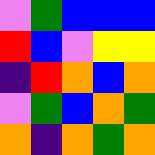[["violet", "green", "blue", "blue", "blue"], ["red", "blue", "violet", "yellow", "yellow"], ["indigo", "red", "orange", "blue", "orange"], ["violet", "green", "blue", "orange", "green"], ["orange", "indigo", "orange", "green", "orange"]]